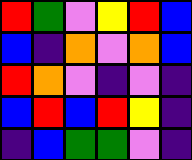[["red", "green", "violet", "yellow", "red", "blue"], ["blue", "indigo", "orange", "violet", "orange", "blue"], ["red", "orange", "violet", "indigo", "violet", "indigo"], ["blue", "red", "blue", "red", "yellow", "indigo"], ["indigo", "blue", "green", "green", "violet", "indigo"]]